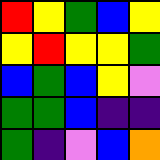[["red", "yellow", "green", "blue", "yellow"], ["yellow", "red", "yellow", "yellow", "green"], ["blue", "green", "blue", "yellow", "violet"], ["green", "green", "blue", "indigo", "indigo"], ["green", "indigo", "violet", "blue", "orange"]]